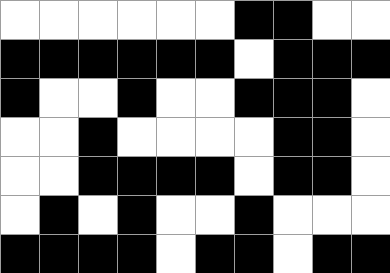[["white", "white", "white", "white", "white", "white", "black", "black", "white", "white"], ["black", "black", "black", "black", "black", "black", "white", "black", "black", "black"], ["black", "white", "white", "black", "white", "white", "black", "black", "black", "white"], ["white", "white", "black", "white", "white", "white", "white", "black", "black", "white"], ["white", "white", "black", "black", "black", "black", "white", "black", "black", "white"], ["white", "black", "white", "black", "white", "white", "black", "white", "white", "white"], ["black", "black", "black", "black", "white", "black", "black", "white", "black", "black"]]